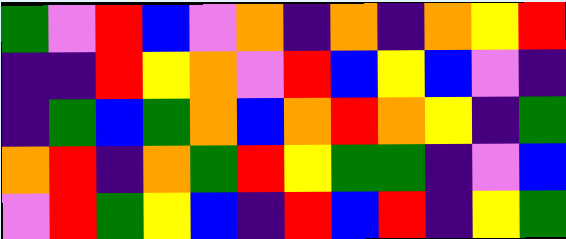[["green", "violet", "red", "blue", "violet", "orange", "indigo", "orange", "indigo", "orange", "yellow", "red"], ["indigo", "indigo", "red", "yellow", "orange", "violet", "red", "blue", "yellow", "blue", "violet", "indigo"], ["indigo", "green", "blue", "green", "orange", "blue", "orange", "red", "orange", "yellow", "indigo", "green"], ["orange", "red", "indigo", "orange", "green", "red", "yellow", "green", "green", "indigo", "violet", "blue"], ["violet", "red", "green", "yellow", "blue", "indigo", "red", "blue", "red", "indigo", "yellow", "green"]]